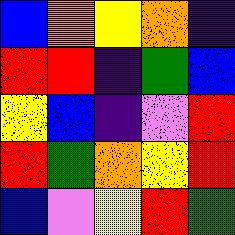[["blue", "orange", "yellow", "orange", "indigo"], ["red", "red", "indigo", "green", "blue"], ["yellow", "blue", "indigo", "violet", "red"], ["red", "green", "orange", "yellow", "red"], ["blue", "violet", "yellow", "red", "green"]]